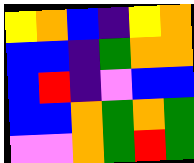[["yellow", "orange", "blue", "indigo", "yellow", "orange"], ["blue", "blue", "indigo", "green", "orange", "orange"], ["blue", "red", "indigo", "violet", "blue", "blue"], ["blue", "blue", "orange", "green", "orange", "green"], ["violet", "violet", "orange", "green", "red", "green"]]